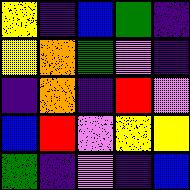[["yellow", "indigo", "blue", "green", "indigo"], ["yellow", "orange", "green", "violet", "indigo"], ["indigo", "orange", "indigo", "red", "violet"], ["blue", "red", "violet", "yellow", "yellow"], ["green", "indigo", "violet", "indigo", "blue"]]